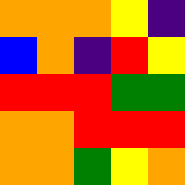[["orange", "orange", "orange", "yellow", "indigo"], ["blue", "orange", "indigo", "red", "yellow"], ["red", "red", "red", "green", "green"], ["orange", "orange", "red", "red", "red"], ["orange", "orange", "green", "yellow", "orange"]]